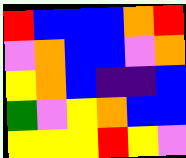[["red", "blue", "blue", "blue", "orange", "red"], ["violet", "orange", "blue", "blue", "violet", "orange"], ["yellow", "orange", "blue", "indigo", "indigo", "blue"], ["green", "violet", "yellow", "orange", "blue", "blue"], ["yellow", "yellow", "yellow", "red", "yellow", "violet"]]